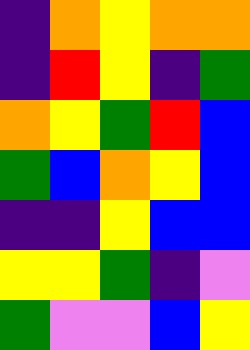[["indigo", "orange", "yellow", "orange", "orange"], ["indigo", "red", "yellow", "indigo", "green"], ["orange", "yellow", "green", "red", "blue"], ["green", "blue", "orange", "yellow", "blue"], ["indigo", "indigo", "yellow", "blue", "blue"], ["yellow", "yellow", "green", "indigo", "violet"], ["green", "violet", "violet", "blue", "yellow"]]